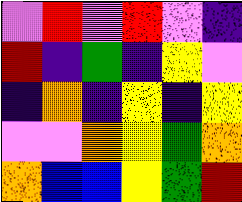[["violet", "red", "violet", "red", "violet", "indigo"], ["red", "indigo", "green", "indigo", "yellow", "violet"], ["indigo", "orange", "indigo", "yellow", "indigo", "yellow"], ["violet", "violet", "orange", "yellow", "green", "orange"], ["orange", "blue", "blue", "yellow", "green", "red"]]